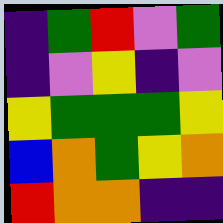[["indigo", "green", "red", "violet", "green"], ["indigo", "violet", "yellow", "indigo", "violet"], ["yellow", "green", "green", "green", "yellow"], ["blue", "orange", "green", "yellow", "orange"], ["red", "orange", "orange", "indigo", "indigo"]]